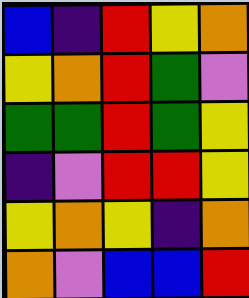[["blue", "indigo", "red", "yellow", "orange"], ["yellow", "orange", "red", "green", "violet"], ["green", "green", "red", "green", "yellow"], ["indigo", "violet", "red", "red", "yellow"], ["yellow", "orange", "yellow", "indigo", "orange"], ["orange", "violet", "blue", "blue", "red"]]